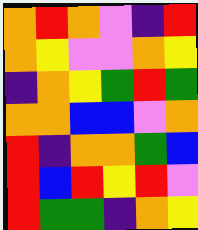[["orange", "red", "orange", "violet", "indigo", "red"], ["orange", "yellow", "violet", "violet", "orange", "yellow"], ["indigo", "orange", "yellow", "green", "red", "green"], ["orange", "orange", "blue", "blue", "violet", "orange"], ["red", "indigo", "orange", "orange", "green", "blue"], ["red", "blue", "red", "yellow", "red", "violet"], ["red", "green", "green", "indigo", "orange", "yellow"]]